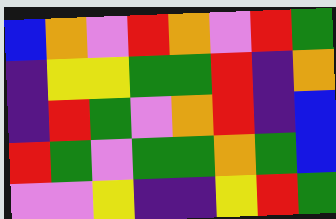[["blue", "orange", "violet", "red", "orange", "violet", "red", "green"], ["indigo", "yellow", "yellow", "green", "green", "red", "indigo", "orange"], ["indigo", "red", "green", "violet", "orange", "red", "indigo", "blue"], ["red", "green", "violet", "green", "green", "orange", "green", "blue"], ["violet", "violet", "yellow", "indigo", "indigo", "yellow", "red", "green"]]